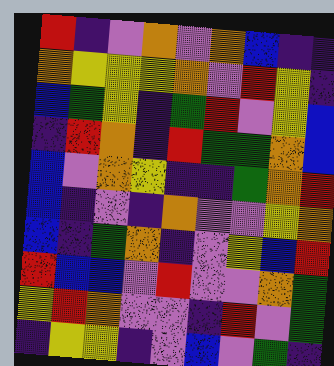[["red", "indigo", "violet", "orange", "violet", "orange", "blue", "indigo", "indigo"], ["orange", "yellow", "yellow", "yellow", "orange", "violet", "red", "yellow", "indigo"], ["blue", "green", "yellow", "indigo", "green", "red", "violet", "yellow", "blue"], ["indigo", "red", "orange", "indigo", "red", "green", "green", "orange", "blue"], ["blue", "violet", "orange", "yellow", "indigo", "indigo", "green", "orange", "red"], ["blue", "indigo", "violet", "indigo", "orange", "violet", "violet", "yellow", "orange"], ["blue", "indigo", "green", "orange", "indigo", "violet", "yellow", "blue", "red"], ["red", "blue", "blue", "violet", "red", "violet", "violet", "orange", "green"], ["yellow", "red", "orange", "violet", "violet", "indigo", "red", "violet", "green"], ["indigo", "yellow", "yellow", "indigo", "violet", "blue", "violet", "green", "indigo"]]